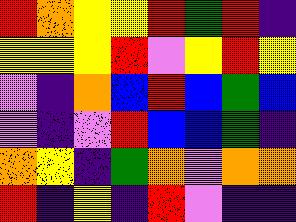[["red", "orange", "yellow", "yellow", "red", "green", "red", "indigo"], ["yellow", "yellow", "yellow", "red", "violet", "yellow", "red", "yellow"], ["violet", "indigo", "orange", "blue", "red", "blue", "green", "blue"], ["violet", "indigo", "violet", "red", "blue", "blue", "green", "indigo"], ["orange", "yellow", "indigo", "green", "orange", "violet", "orange", "orange"], ["red", "indigo", "yellow", "indigo", "red", "violet", "indigo", "indigo"]]